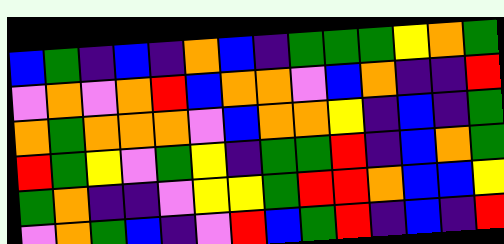[["blue", "green", "indigo", "blue", "indigo", "orange", "blue", "indigo", "green", "green", "green", "yellow", "orange", "green"], ["violet", "orange", "violet", "orange", "red", "blue", "orange", "orange", "violet", "blue", "orange", "indigo", "indigo", "red"], ["orange", "green", "orange", "orange", "orange", "violet", "blue", "orange", "orange", "yellow", "indigo", "blue", "indigo", "green"], ["red", "green", "yellow", "violet", "green", "yellow", "indigo", "green", "green", "red", "indigo", "blue", "orange", "green"], ["green", "orange", "indigo", "indigo", "violet", "yellow", "yellow", "green", "red", "red", "orange", "blue", "blue", "yellow"], ["violet", "orange", "green", "blue", "indigo", "violet", "red", "blue", "green", "red", "indigo", "blue", "indigo", "red"]]